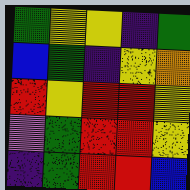[["green", "yellow", "yellow", "indigo", "green"], ["blue", "green", "indigo", "yellow", "orange"], ["red", "yellow", "red", "red", "yellow"], ["violet", "green", "red", "red", "yellow"], ["indigo", "green", "red", "red", "blue"]]